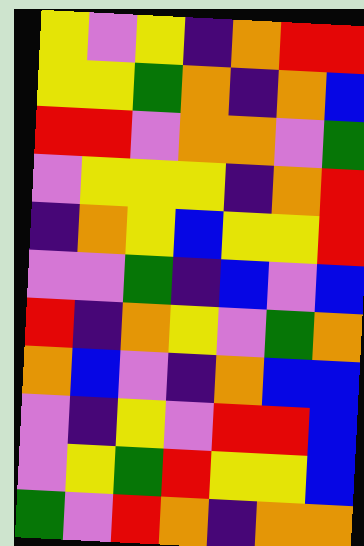[["yellow", "violet", "yellow", "indigo", "orange", "red", "red"], ["yellow", "yellow", "green", "orange", "indigo", "orange", "blue"], ["red", "red", "violet", "orange", "orange", "violet", "green"], ["violet", "yellow", "yellow", "yellow", "indigo", "orange", "red"], ["indigo", "orange", "yellow", "blue", "yellow", "yellow", "red"], ["violet", "violet", "green", "indigo", "blue", "violet", "blue"], ["red", "indigo", "orange", "yellow", "violet", "green", "orange"], ["orange", "blue", "violet", "indigo", "orange", "blue", "blue"], ["violet", "indigo", "yellow", "violet", "red", "red", "blue"], ["violet", "yellow", "green", "red", "yellow", "yellow", "blue"], ["green", "violet", "red", "orange", "indigo", "orange", "orange"]]